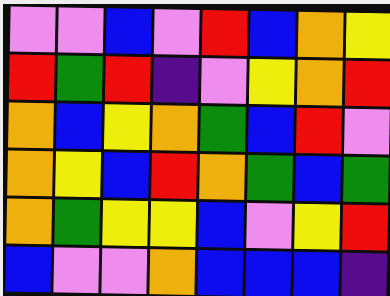[["violet", "violet", "blue", "violet", "red", "blue", "orange", "yellow"], ["red", "green", "red", "indigo", "violet", "yellow", "orange", "red"], ["orange", "blue", "yellow", "orange", "green", "blue", "red", "violet"], ["orange", "yellow", "blue", "red", "orange", "green", "blue", "green"], ["orange", "green", "yellow", "yellow", "blue", "violet", "yellow", "red"], ["blue", "violet", "violet", "orange", "blue", "blue", "blue", "indigo"]]